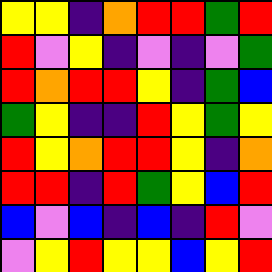[["yellow", "yellow", "indigo", "orange", "red", "red", "green", "red"], ["red", "violet", "yellow", "indigo", "violet", "indigo", "violet", "green"], ["red", "orange", "red", "red", "yellow", "indigo", "green", "blue"], ["green", "yellow", "indigo", "indigo", "red", "yellow", "green", "yellow"], ["red", "yellow", "orange", "red", "red", "yellow", "indigo", "orange"], ["red", "red", "indigo", "red", "green", "yellow", "blue", "red"], ["blue", "violet", "blue", "indigo", "blue", "indigo", "red", "violet"], ["violet", "yellow", "red", "yellow", "yellow", "blue", "yellow", "red"]]